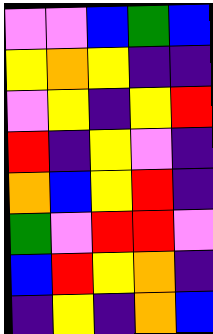[["violet", "violet", "blue", "green", "blue"], ["yellow", "orange", "yellow", "indigo", "indigo"], ["violet", "yellow", "indigo", "yellow", "red"], ["red", "indigo", "yellow", "violet", "indigo"], ["orange", "blue", "yellow", "red", "indigo"], ["green", "violet", "red", "red", "violet"], ["blue", "red", "yellow", "orange", "indigo"], ["indigo", "yellow", "indigo", "orange", "blue"]]